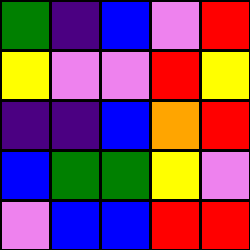[["green", "indigo", "blue", "violet", "red"], ["yellow", "violet", "violet", "red", "yellow"], ["indigo", "indigo", "blue", "orange", "red"], ["blue", "green", "green", "yellow", "violet"], ["violet", "blue", "blue", "red", "red"]]